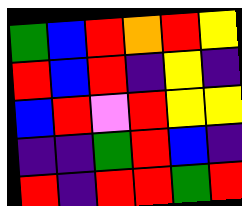[["green", "blue", "red", "orange", "red", "yellow"], ["red", "blue", "red", "indigo", "yellow", "indigo"], ["blue", "red", "violet", "red", "yellow", "yellow"], ["indigo", "indigo", "green", "red", "blue", "indigo"], ["red", "indigo", "red", "red", "green", "red"]]